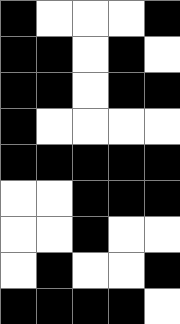[["black", "white", "white", "white", "black"], ["black", "black", "white", "black", "white"], ["black", "black", "white", "black", "black"], ["black", "white", "white", "white", "white"], ["black", "black", "black", "black", "black"], ["white", "white", "black", "black", "black"], ["white", "white", "black", "white", "white"], ["white", "black", "white", "white", "black"], ["black", "black", "black", "black", "white"]]